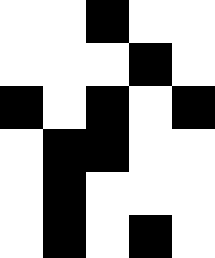[["white", "white", "black", "white", "white"], ["white", "white", "white", "black", "white"], ["black", "white", "black", "white", "black"], ["white", "black", "black", "white", "white"], ["white", "black", "white", "white", "white"], ["white", "black", "white", "black", "white"]]